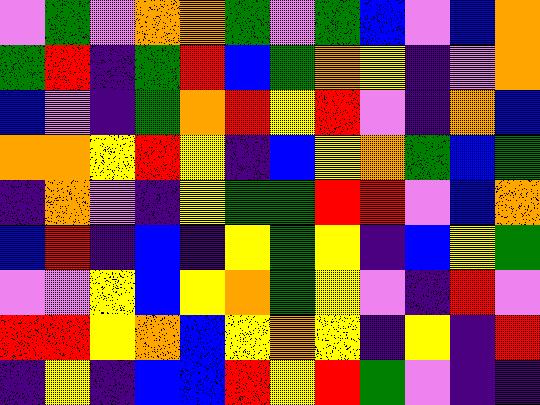[["violet", "green", "violet", "orange", "orange", "green", "violet", "green", "blue", "violet", "blue", "orange"], ["green", "red", "indigo", "green", "red", "blue", "green", "orange", "yellow", "indigo", "violet", "orange"], ["blue", "violet", "indigo", "green", "orange", "red", "yellow", "red", "violet", "indigo", "orange", "blue"], ["orange", "orange", "yellow", "red", "yellow", "indigo", "blue", "yellow", "orange", "green", "blue", "green"], ["indigo", "orange", "violet", "indigo", "yellow", "green", "green", "red", "red", "violet", "blue", "orange"], ["blue", "red", "indigo", "blue", "indigo", "yellow", "green", "yellow", "indigo", "blue", "yellow", "green"], ["violet", "violet", "yellow", "blue", "yellow", "orange", "green", "yellow", "violet", "indigo", "red", "violet"], ["red", "red", "yellow", "orange", "blue", "yellow", "orange", "yellow", "indigo", "yellow", "indigo", "red"], ["indigo", "yellow", "indigo", "blue", "blue", "red", "yellow", "red", "green", "violet", "indigo", "indigo"]]